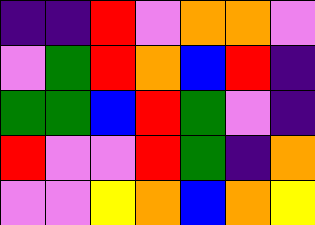[["indigo", "indigo", "red", "violet", "orange", "orange", "violet"], ["violet", "green", "red", "orange", "blue", "red", "indigo"], ["green", "green", "blue", "red", "green", "violet", "indigo"], ["red", "violet", "violet", "red", "green", "indigo", "orange"], ["violet", "violet", "yellow", "orange", "blue", "orange", "yellow"]]